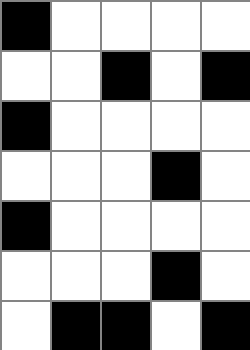[["black", "white", "white", "white", "white"], ["white", "white", "black", "white", "black"], ["black", "white", "white", "white", "white"], ["white", "white", "white", "black", "white"], ["black", "white", "white", "white", "white"], ["white", "white", "white", "black", "white"], ["white", "black", "black", "white", "black"]]